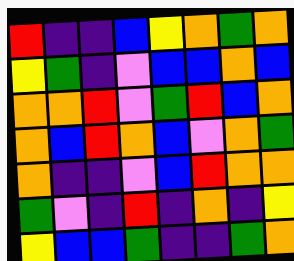[["red", "indigo", "indigo", "blue", "yellow", "orange", "green", "orange"], ["yellow", "green", "indigo", "violet", "blue", "blue", "orange", "blue"], ["orange", "orange", "red", "violet", "green", "red", "blue", "orange"], ["orange", "blue", "red", "orange", "blue", "violet", "orange", "green"], ["orange", "indigo", "indigo", "violet", "blue", "red", "orange", "orange"], ["green", "violet", "indigo", "red", "indigo", "orange", "indigo", "yellow"], ["yellow", "blue", "blue", "green", "indigo", "indigo", "green", "orange"]]